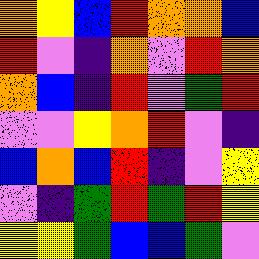[["orange", "yellow", "blue", "red", "orange", "orange", "blue"], ["red", "violet", "indigo", "orange", "violet", "red", "orange"], ["orange", "blue", "indigo", "red", "violet", "green", "red"], ["violet", "violet", "yellow", "orange", "red", "violet", "indigo"], ["blue", "orange", "blue", "red", "indigo", "violet", "yellow"], ["violet", "indigo", "green", "red", "green", "red", "yellow"], ["yellow", "yellow", "green", "blue", "blue", "green", "violet"]]